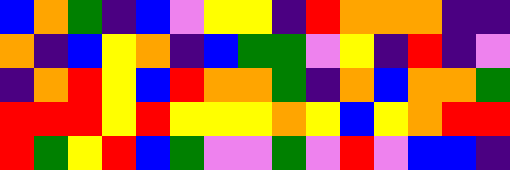[["blue", "orange", "green", "indigo", "blue", "violet", "yellow", "yellow", "indigo", "red", "orange", "orange", "orange", "indigo", "indigo"], ["orange", "indigo", "blue", "yellow", "orange", "indigo", "blue", "green", "green", "violet", "yellow", "indigo", "red", "indigo", "violet"], ["indigo", "orange", "red", "yellow", "blue", "red", "orange", "orange", "green", "indigo", "orange", "blue", "orange", "orange", "green"], ["red", "red", "red", "yellow", "red", "yellow", "yellow", "yellow", "orange", "yellow", "blue", "yellow", "orange", "red", "red"], ["red", "green", "yellow", "red", "blue", "green", "violet", "violet", "green", "violet", "red", "violet", "blue", "blue", "indigo"]]